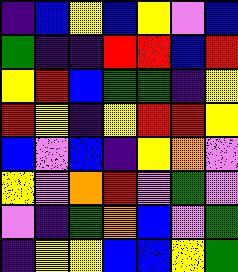[["indigo", "blue", "yellow", "blue", "yellow", "violet", "blue"], ["green", "indigo", "indigo", "red", "red", "blue", "red"], ["yellow", "red", "blue", "green", "green", "indigo", "yellow"], ["red", "yellow", "indigo", "yellow", "red", "red", "yellow"], ["blue", "violet", "blue", "indigo", "yellow", "orange", "violet"], ["yellow", "violet", "orange", "red", "violet", "green", "violet"], ["violet", "indigo", "green", "orange", "blue", "violet", "green"], ["indigo", "yellow", "yellow", "blue", "blue", "yellow", "green"]]